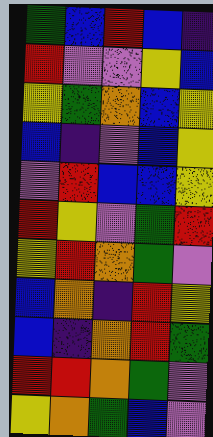[["green", "blue", "red", "blue", "indigo"], ["red", "violet", "violet", "yellow", "blue"], ["yellow", "green", "orange", "blue", "yellow"], ["blue", "indigo", "violet", "blue", "yellow"], ["violet", "red", "blue", "blue", "yellow"], ["red", "yellow", "violet", "green", "red"], ["yellow", "red", "orange", "green", "violet"], ["blue", "orange", "indigo", "red", "yellow"], ["blue", "indigo", "orange", "red", "green"], ["red", "red", "orange", "green", "violet"], ["yellow", "orange", "green", "blue", "violet"]]